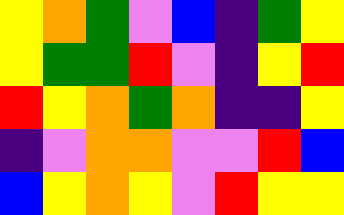[["yellow", "orange", "green", "violet", "blue", "indigo", "green", "yellow"], ["yellow", "green", "green", "red", "violet", "indigo", "yellow", "red"], ["red", "yellow", "orange", "green", "orange", "indigo", "indigo", "yellow"], ["indigo", "violet", "orange", "orange", "violet", "violet", "red", "blue"], ["blue", "yellow", "orange", "yellow", "violet", "red", "yellow", "yellow"]]